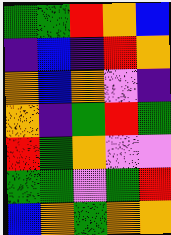[["green", "green", "red", "orange", "blue"], ["indigo", "blue", "indigo", "red", "orange"], ["orange", "blue", "orange", "violet", "indigo"], ["orange", "indigo", "green", "red", "green"], ["red", "green", "orange", "violet", "violet"], ["green", "green", "violet", "green", "red"], ["blue", "orange", "green", "orange", "orange"]]